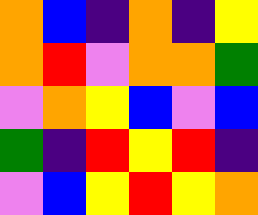[["orange", "blue", "indigo", "orange", "indigo", "yellow"], ["orange", "red", "violet", "orange", "orange", "green"], ["violet", "orange", "yellow", "blue", "violet", "blue"], ["green", "indigo", "red", "yellow", "red", "indigo"], ["violet", "blue", "yellow", "red", "yellow", "orange"]]